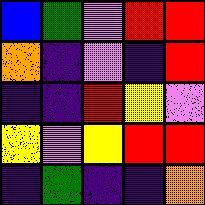[["blue", "green", "violet", "red", "red"], ["orange", "indigo", "violet", "indigo", "red"], ["indigo", "indigo", "red", "yellow", "violet"], ["yellow", "violet", "yellow", "red", "red"], ["indigo", "green", "indigo", "indigo", "orange"]]